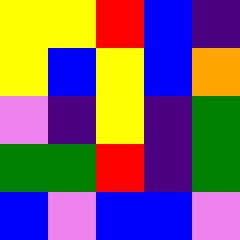[["yellow", "yellow", "red", "blue", "indigo"], ["yellow", "blue", "yellow", "blue", "orange"], ["violet", "indigo", "yellow", "indigo", "green"], ["green", "green", "red", "indigo", "green"], ["blue", "violet", "blue", "blue", "violet"]]